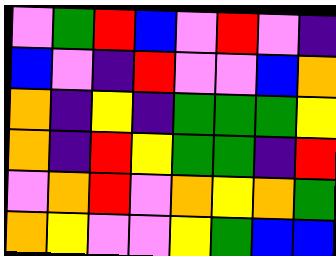[["violet", "green", "red", "blue", "violet", "red", "violet", "indigo"], ["blue", "violet", "indigo", "red", "violet", "violet", "blue", "orange"], ["orange", "indigo", "yellow", "indigo", "green", "green", "green", "yellow"], ["orange", "indigo", "red", "yellow", "green", "green", "indigo", "red"], ["violet", "orange", "red", "violet", "orange", "yellow", "orange", "green"], ["orange", "yellow", "violet", "violet", "yellow", "green", "blue", "blue"]]